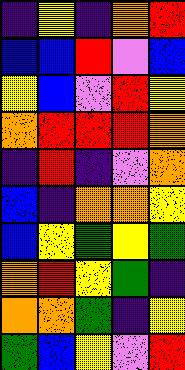[["indigo", "yellow", "indigo", "orange", "red"], ["blue", "blue", "red", "violet", "blue"], ["yellow", "blue", "violet", "red", "yellow"], ["orange", "red", "red", "red", "orange"], ["indigo", "red", "indigo", "violet", "orange"], ["blue", "indigo", "orange", "orange", "yellow"], ["blue", "yellow", "green", "yellow", "green"], ["orange", "red", "yellow", "green", "indigo"], ["orange", "orange", "green", "indigo", "yellow"], ["green", "blue", "yellow", "violet", "red"]]